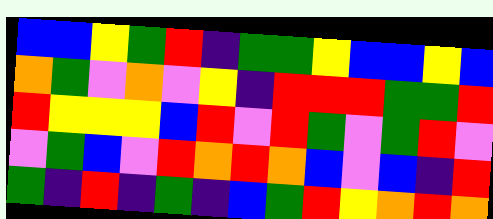[["blue", "blue", "yellow", "green", "red", "indigo", "green", "green", "yellow", "blue", "blue", "yellow", "blue"], ["orange", "green", "violet", "orange", "violet", "yellow", "indigo", "red", "red", "red", "green", "green", "red"], ["red", "yellow", "yellow", "yellow", "blue", "red", "violet", "red", "green", "violet", "green", "red", "violet"], ["violet", "green", "blue", "violet", "red", "orange", "red", "orange", "blue", "violet", "blue", "indigo", "red"], ["green", "indigo", "red", "indigo", "green", "indigo", "blue", "green", "red", "yellow", "orange", "red", "orange"]]